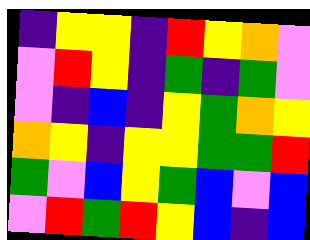[["indigo", "yellow", "yellow", "indigo", "red", "yellow", "orange", "violet"], ["violet", "red", "yellow", "indigo", "green", "indigo", "green", "violet"], ["violet", "indigo", "blue", "indigo", "yellow", "green", "orange", "yellow"], ["orange", "yellow", "indigo", "yellow", "yellow", "green", "green", "red"], ["green", "violet", "blue", "yellow", "green", "blue", "violet", "blue"], ["violet", "red", "green", "red", "yellow", "blue", "indigo", "blue"]]